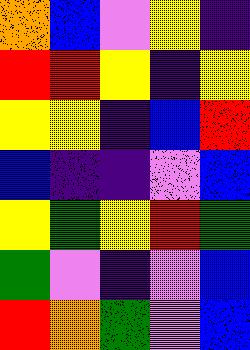[["orange", "blue", "violet", "yellow", "indigo"], ["red", "red", "yellow", "indigo", "yellow"], ["yellow", "yellow", "indigo", "blue", "red"], ["blue", "indigo", "indigo", "violet", "blue"], ["yellow", "green", "yellow", "red", "green"], ["green", "violet", "indigo", "violet", "blue"], ["red", "orange", "green", "violet", "blue"]]